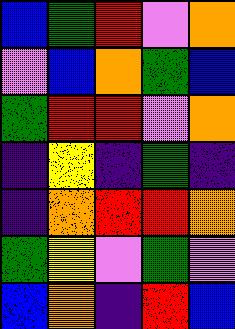[["blue", "green", "red", "violet", "orange"], ["violet", "blue", "orange", "green", "blue"], ["green", "red", "red", "violet", "orange"], ["indigo", "yellow", "indigo", "green", "indigo"], ["indigo", "orange", "red", "red", "orange"], ["green", "yellow", "violet", "green", "violet"], ["blue", "orange", "indigo", "red", "blue"]]